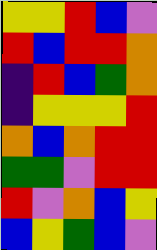[["yellow", "yellow", "red", "blue", "violet"], ["red", "blue", "red", "red", "orange"], ["indigo", "red", "blue", "green", "orange"], ["indigo", "yellow", "yellow", "yellow", "red"], ["orange", "blue", "orange", "red", "red"], ["green", "green", "violet", "red", "red"], ["red", "violet", "orange", "blue", "yellow"], ["blue", "yellow", "green", "blue", "violet"]]